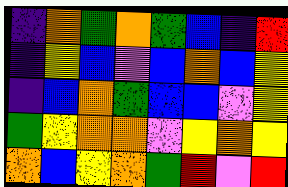[["indigo", "orange", "green", "orange", "green", "blue", "indigo", "red"], ["indigo", "yellow", "blue", "violet", "blue", "orange", "blue", "yellow"], ["indigo", "blue", "orange", "green", "blue", "blue", "violet", "yellow"], ["green", "yellow", "orange", "orange", "violet", "yellow", "orange", "yellow"], ["orange", "blue", "yellow", "orange", "green", "red", "violet", "red"]]